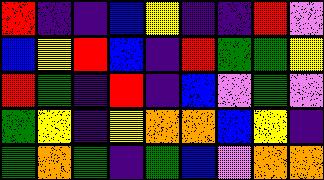[["red", "indigo", "indigo", "blue", "yellow", "indigo", "indigo", "red", "violet"], ["blue", "yellow", "red", "blue", "indigo", "red", "green", "green", "yellow"], ["red", "green", "indigo", "red", "indigo", "blue", "violet", "green", "violet"], ["green", "yellow", "indigo", "yellow", "orange", "orange", "blue", "yellow", "indigo"], ["green", "orange", "green", "indigo", "green", "blue", "violet", "orange", "orange"]]